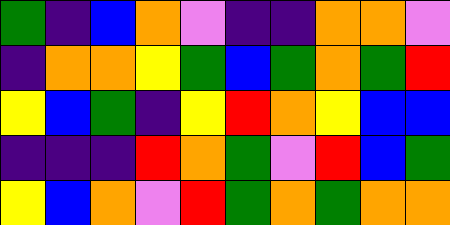[["green", "indigo", "blue", "orange", "violet", "indigo", "indigo", "orange", "orange", "violet"], ["indigo", "orange", "orange", "yellow", "green", "blue", "green", "orange", "green", "red"], ["yellow", "blue", "green", "indigo", "yellow", "red", "orange", "yellow", "blue", "blue"], ["indigo", "indigo", "indigo", "red", "orange", "green", "violet", "red", "blue", "green"], ["yellow", "blue", "orange", "violet", "red", "green", "orange", "green", "orange", "orange"]]